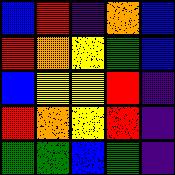[["blue", "red", "indigo", "orange", "blue"], ["red", "orange", "yellow", "green", "blue"], ["blue", "yellow", "yellow", "red", "indigo"], ["red", "orange", "yellow", "red", "indigo"], ["green", "green", "blue", "green", "indigo"]]